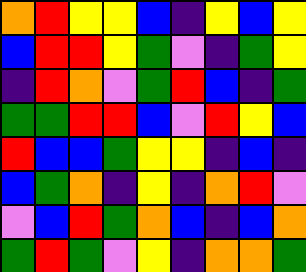[["orange", "red", "yellow", "yellow", "blue", "indigo", "yellow", "blue", "yellow"], ["blue", "red", "red", "yellow", "green", "violet", "indigo", "green", "yellow"], ["indigo", "red", "orange", "violet", "green", "red", "blue", "indigo", "green"], ["green", "green", "red", "red", "blue", "violet", "red", "yellow", "blue"], ["red", "blue", "blue", "green", "yellow", "yellow", "indigo", "blue", "indigo"], ["blue", "green", "orange", "indigo", "yellow", "indigo", "orange", "red", "violet"], ["violet", "blue", "red", "green", "orange", "blue", "indigo", "blue", "orange"], ["green", "red", "green", "violet", "yellow", "indigo", "orange", "orange", "green"]]